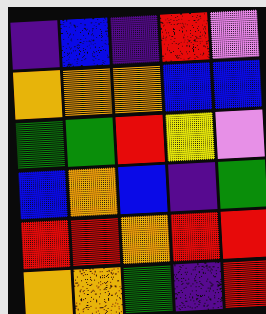[["indigo", "blue", "indigo", "red", "violet"], ["orange", "orange", "orange", "blue", "blue"], ["green", "green", "red", "yellow", "violet"], ["blue", "orange", "blue", "indigo", "green"], ["red", "red", "orange", "red", "red"], ["orange", "orange", "green", "indigo", "red"]]